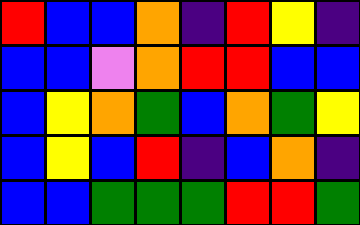[["red", "blue", "blue", "orange", "indigo", "red", "yellow", "indigo"], ["blue", "blue", "violet", "orange", "red", "red", "blue", "blue"], ["blue", "yellow", "orange", "green", "blue", "orange", "green", "yellow"], ["blue", "yellow", "blue", "red", "indigo", "blue", "orange", "indigo"], ["blue", "blue", "green", "green", "green", "red", "red", "green"]]